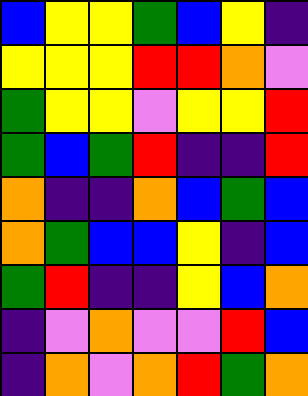[["blue", "yellow", "yellow", "green", "blue", "yellow", "indigo"], ["yellow", "yellow", "yellow", "red", "red", "orange", "violet"], ["green", "yellow", "yellow", "violet", "yellow", "yellow", "red"], ["green", "blue", "green", "red", "indigo", "indigo", "red"], ["orange", "indigo", "indigo", "orange", "blue", "green", "blue"], ["orange", "green", "blue", "blue", "yellow", "indigo", "blue"], ["green", "red", "indigo", "indigo", "yellow", "blue", "orange"], ["indigo", "violet", "orange", "violet", "violet", "red", "blue"], ["indigo", "orange", "violet", "orange", "red", "green", "orange"]]